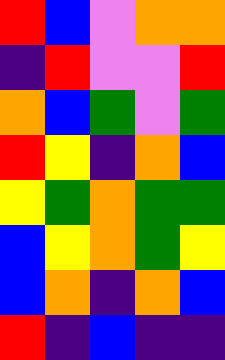[["red", "blue", "violet", "orange", "orange"], ["indigo", "red", "violet", "violet", "red"], ["orange", "blue", "green", "violet", "green"], ["red", "yellow", "indigo", "orange", "blue"], ["yellow", "green", "orange", "green", "green"], ["blue", "yellow", "orange", "green", "yellow"], ["blue", "orange", "indigo", "orange", "blue"], ["red", "indigo", "blue", "indigo", "indigo"]]